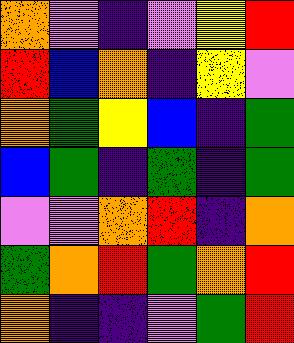[["orange", "violet", "indigo", "violet", "yellow", "red"], ["red", "blue", "orange", "indigo", "yellow", "violet"], ["orange", "green", "yellow", "blue", "indigo", "green"], ["blue", "green", "indigo", "green", "indigo", "green"], ["violet", "violet", "orange", "red", "indigo", "orange"], ["green", "orange", "red", "green", "orange", "red"], ["orange", "indigo", "indigo", "violet", "green", "red"]]